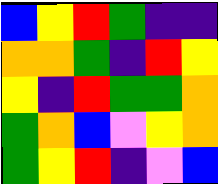[["blue", "yellow", "red", "green", "indigo", "indigo"], ["orange", "orange", "green", "indigo", "red", "yellow"], ["yellow", "indigo", "red", "green", "green", "orange"], ["green", "orange", "blue", "violet", "yellow", "orange"], ["green", "yellow", "red", "indigo", "violet", "blue"]]